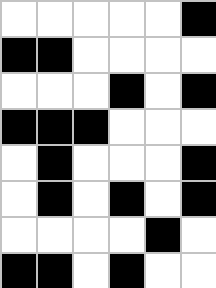[["white", "white", "white", "white", "white", "black"], ["black", "black", "white", "white", "white", "white"], ["white", "white", "white", "black", "white", "black"], ["black", "black", "black", "white", "white", "white"], ["white", "black", "white", "white", "white", "black"], ["white", "black", "white", "black", "white", "black"], ["white", "white", "white", "white", "black", "white"], ["black", "black", "white", "black", "white", "white"]]